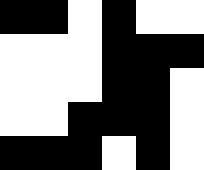[["black", "black", "white", "black", "white", "white"], ["white", "white", "white", "black", "black", "black"], ["white", "white", "white", "black", "black", "white"], ["white", "white", "black", "black", "black", "white"], ["black", "black", "black", "white", "black", "white"]]